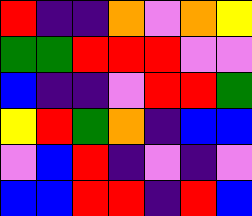[["red", "indigo", "indigo", "orange", "violet", "orange", "yellow"], ["green", "green", "red", "red", "red", "violet", "violet"], ["blue", "indigo", "indigo", "violet", "red", "red", "green"], ["yellow", "red", "green", "orange", "indigo", "blue", "blue"], ["violet", "blue", "red", "indigo", "violet", "indigo", "violet"], ["blue", "blue", "red", "red", "indigo", "red", "blue"]]